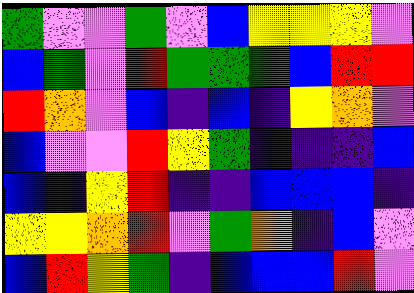[["green", "violet", "violet", "green", "violet", "blue", "yellow", "yellow", "yellow", "violet"], ["blue", "green", "violet", "red", "green", "green", "green", "blue", "red", "red"], ["red", "orange", "violet", "blue", "indigo", "blue", "indigo", "yellow", "orange", "violet"], ["blue", "violet", "violet", "red", "yellow", "green", "indigo", "indigo", "indigo", "blue"], ["blue", "indigo", "yellow", "red", "indigo", "indigo", "blue", "blue", "blue", "indigo"], ["yellow", "yellow", "orange", "red", "violet", "green", "orange", "indigo", "blue", "violet"], ["blue", "red", "yellow", "green", "indigo", "blue", "blue", "blue", "red", "violet"]]